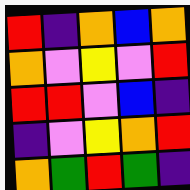[["red", "indigo", "orange", "blue", "orange"], ["orange", "violet", "yellow", "violet", "red"], ["red", "red", "violet", "blue", "indigo"], ["indigo", "violet", "yellow", "orange", "red"], ["orange", "green", "red", "green", "indigo"]]